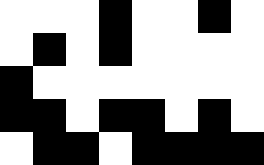[["white", "white", "white", "black", "white", "white", "black", "white"], ["white", "black", "white", "black", "white", "white", "white", "white"], ["black", "white", "white", "white", "white", "white", "white", "white"], ["black", "black", "white", "black", "black", "white", "black", "white"], ["white", "black", "black", "white", "black", "black", "black", "black"]]